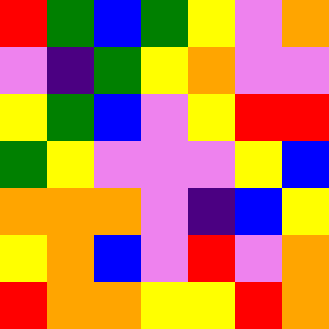[["red", "green", "blue", "green", "yellow", "violet", "orange"], ["violet", "indigo", "green", "yellow", "orange", "violet", "violet"], ["yellow", "green", "blue", "violet", "yellow", "red", "red"], ["green", "yellow", "violet", "violet", "violet", "yellow", "blue"], ["orange", "orange", "orange", "violet", "indigo", "blue", "yellow"], ["yellow", "orange", "blue", "violet", "red", "violet", "orange"], ["red", "orange", "orange", "yellow", "yellow", "red", "orange"]]